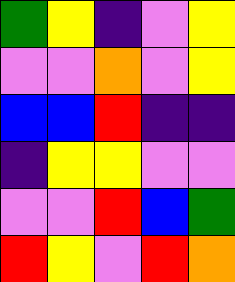[["green", "yellow", "indigo", "violet", "yellow"], ["violet", "violet", "orange", "violet", "yellow"], ["blue", "blue", "red", "indigo", "indigo"], ["indigo", "yellow", "yellow", "violet", "violet"], ["violet", "violet", "red", "blue", "green"], ["red", "yellow", "violet", "red", "orange"]]